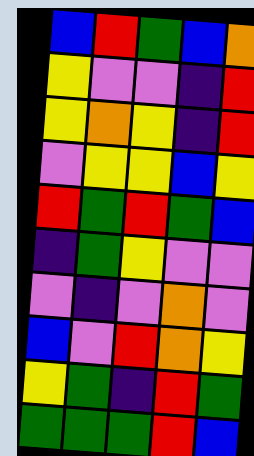[["blue", "red", "green", "blue", "orange"], ["yellow", "violet", "violet", "indigo", "red"], ["yellow", "orange", "yellow", "indigo", "red"], ["violet", "yellow", "yellow", "blue", "yellow"], ["red", "green", "red", "green", "blue"], ["indigo", "green", "yellow", "violet", "violet"], ["violet", "indigo", "violet", "orange", "violet"], ["blue", "violet", "red", "orange", "yellow"], ["yellow", "green", "indigo", "red", "green"], ["green", "green", "green", "red", "blue"]]